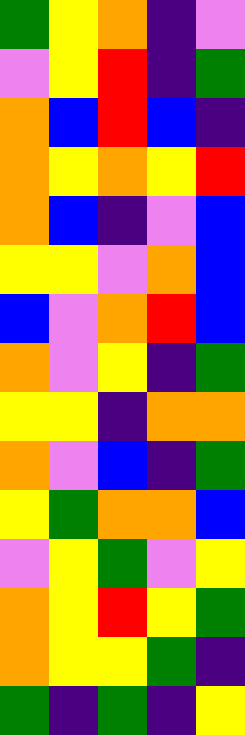[["green", "yellow", "orange", "indigo", "violet"], ["violet", "yellow", "red", "indigo", "green"], ["orange", "blue", "red", "blue", "indigo"], ["orange", "yellow", "orange", "yellow", "red"], ["orange", "blue", "indigo", "violet", "blue"], ["yellow", "yellow", "violet", "orange", "blue"], ["blue", "violet", "orange", "red", "blue"], ["orange", "violet", "yellow", "indigo", "green"], ["yellow", "yellow", "indigo", "orange", "orange"], ["orange", "violet", "blue", "indigo", "green"], ["yellow", "green", "orange", "orange", "blue"], ["violet", "yellow", "green", "violet", "yellow"], ["orange", "yellow", "red", "yellow", "green"], ["orange", "yellow", "yellow", "green", "indigo"], ["green", "indigo", "green", "indigo", "yellow"]]